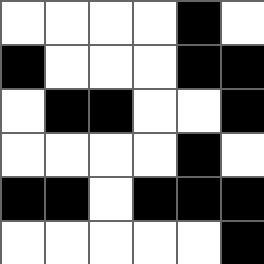[["white", "white", "white", "white", "black", "white"], ["black", "white", "white", "white", "black", "black"], ["white", "black", "black", "white", "white", "black"], ["white", "white", "white", "white", "black", "white"], ["black", "black", "white", "black", "black", "black"], ["white", "white", "white", "white", "white", "black"]]